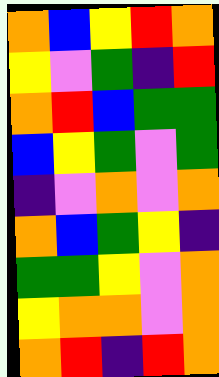[["orange", "blue", "yellow", "red", "orange"], ["yellow", "violet", "green", "indigo", "red"], ["orange", "red", "blue", "green", "green"], ["blue", "yellow", "green", "violet", "green"], ["indigo", "violet", "orange", "violet", "orange"], ["orange", "blue", "green", "yellow", "indigo"], ["green", "green", "yellow", "violet", "orange"], ["yellow", "orange", "orange", "violet", "orange"], ["orange", "red", "indigo", "red", "orange"]]